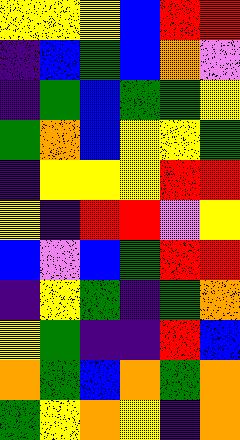[["yellow", "yellow", "yellow", "blue", "red", "red"], ["indigo", "blue", "green", "blue", "orange", "violet"], ["indigo", "green", "blue", "green", "green", "yellow"], ["green", "orange", "blue", "yellow", "yellow", "green"], ["indigo", "yellow", "yellow", "yellow", "red", "red"], ["yellow", "indigo", "red", "red", "violet", "yellow"], ["blue", "violet", "blue", "green", "red", "red"], ["indigo", "yellow", "green", "indigo", "green", "orange"], ["yellow", "green", "indigo", "indigo", "red", "blue"], ["orange", "green", "blue", "orange", "green", "orange"], ["green", "yellow", "orange", "yellow", "indigo", "orange"]]